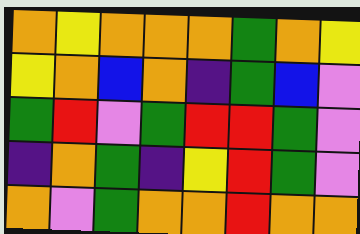[["orange", "yellow", "orange", "orange", "orange", "green", "orange", "yellow"], ["yellow", "orange", "blue", "orange", "indigo", "green", "blue", "violet"], ["green", "red", "violet", "green", "red", "red", "green", "violet"], ["indigo", "orange", "green", "indigo", "yellow", "red", "green", "violet"], ["orange", "violet", "green", "orange", "orange", "red", "orange", "orange"]]